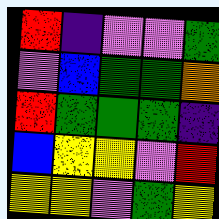[["red", "indigo", "violet", "violet", "green"], ["violet", "blue", "green", "green", "orange"], ["red", "green", "green", "green", "indigo"], ["blue", "yellow", "yellow", "violet", "red"], ["yellow", "yellow", "violet", "green", "yellow"]]